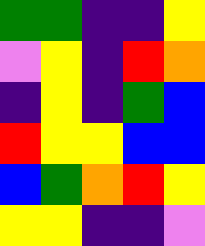[["green", "green", "indigo", "indigo", "yellow"], ["violet", "yellow", "indigo", "red", "orange"], ["indigo", "yellow", "indigo", "green", "blue"], ["red", "yellow", "yellow", "blue", "blue"], ["blue", "green", "orange", "red", "yellow"], ["yellow", "yellow", "indigo", "indigo", "violet"]]